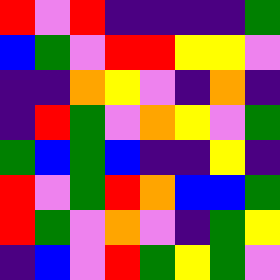[["red", "violet", "red", "indigo", "indigo", "indigo", "indigo", "green"], ["blue", "green", "violet", "red", "red", "yellow", "yellow", "violet"], ["indigo", "indigo", "orange", "yellow", "violet", "indigo", "orange", "indigo"], ["indigo", "red", "green", "violet", "orange", "yellow", "violet", "green"], ["green", "blue", "green", "blue", "indigo", "indigo", "yellow", "indigo"], ["red", "violet", "green", "red", "orange", "blue", "blue", "green"], ["red", "green", "violet", "orange", "violet", "indigo", "green", "yellow"], ["indigo", "blue", "violet", "red", "green", "yellow", "green", "violet"]]